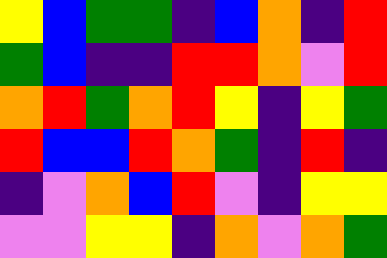[["yellow", "blue", "green", "green", "indigo", "blue", "orange", "indigo", "red"], ["green", "blue", "indigo", "indigo", "red", "red", "orange", "violet", "red"], ["orange", "red", "green", "orange", "red", "yellow", "indigo", "yellow", "green"], ["red", "blue", "blue", "red", "orange", "green", "indigo", "red", "indigo"], ["indigo", "violet", "orange", "blue", "red", "violet", "indigo", "yellow", "yellow"], ["violet", "violet", "yellow", "yellow", "indigo", "orange", "violet", "orange", "green"]]